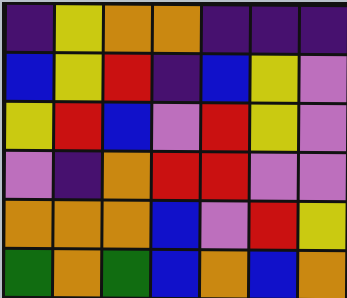[["indigo", "yellow", "orange", "orange", "indigo", "indigo", "indigo"], ["blue", "yellow", "red", "indigo", "blue", "yellow", "violet"], ["yellow", "red", "blue", "violet", "red", "yellow", "violet"], ["violet", "indigo", "orange", "red", "red", "violet", "violet"], ["orange", "orange", "orange", "blue", "violet", "red", "yellow"], ["green", "orange", "green", "blue", "orange", "blue", "orange"]]